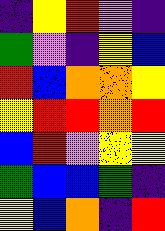[["indigo", "yellow", "red", "violet", "indigo"], ["green", "violet", "indigo", "yellow", "blue"], ["red", "blue", "orange", "orange", "yellow"], ["yellow", "red", "red", "orange", "red"], ["blue", "red", "violet", "yellow", "yellow"], ["green", "blue", "blue", "green", "indigo"], ["yellow", "blue", "orange", "indigo", "red"]]